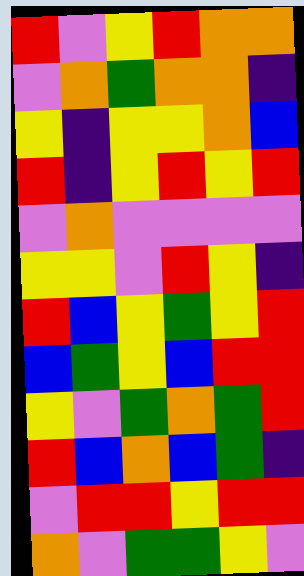[["red", "violet", "yellow", "red", "orange", "orange"], ["violet", "orange", "green", "orange", "orange", "indigo"], ["yellow", "indigo", "yellow", "yellow", "orange", "blue"], ["red", "indigo", "yellow", "red", "yellow", "red"], ["violet", "orange", "violet", "violet", "violet", "violet"], ["yellow", "yellow", "violet", "red", "yellow", "indigo"], ["red", "blue", "yellow", "green", "yellow", "red"], ["blue", "green", "yellow", "blue", "red", "red"], ["yellow", "violet", "green", "orange", "green", "red"], ["red", "blue", "orange", "blue", "green", "indigo"], ["violet", "red", "red", "yellow", "red", "red"], ["orange", "violet", "green", "green", "yellow", "violet"]]